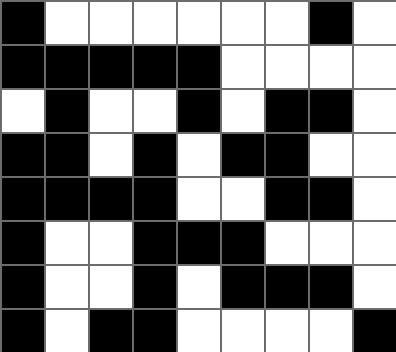[["black", "white", "white", "white", "white", "white", "white", "black", "white"], ["black", "black", "black", "black", "black", "white", "white", "white", "white"], ["white", "black", "white", "white", "black", "white", "black", "black", "white"], ["black", "black", "white", "black", "white", "black", "black", "white", "white"], ["black", "black", "black", "black", "white", "white", "black", "black", "white"], ["black", "white", "white", "black", "black", "black", "white", "white", "white"], ["black", "white", "white", "black", "white", "black", "black", "black", "white"], ["black", "white", "black", "black", "white", "white", "white", "white", "black"]]